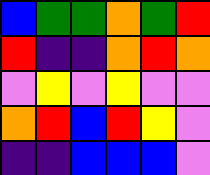[["blue", "green", "green", "orange", "green", "red"], ["red", "indigo", "indigo", "orange", "red", "orange"], ["violet", "yellow", "violet", "yellow", "violet", "violet"], ["orange", "red", "blue", "red", "yellow", "violet"], ["indigo", "indigo", "blue", "blue", "blue", "violet"]]